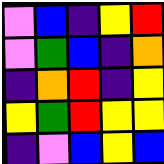[["violet", "blue", "indigo", "yellow", "red"], ["violet", "green", "blue", "indigo", "orange"], ["indigo", "orange", "red", "indigo", "yellow"], ["yellow", "green", "red", "yellow", "yellow"], ["indigo", "violet", "blue", "yellow", "blue"]]